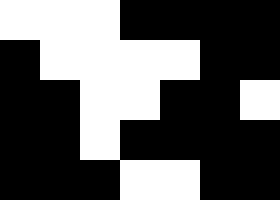[["white", "white", "white", "black", "black", "black", "black"], ["black", "white", "white", "white", "white", "black", "black"], ["black", "black", "white", "white", "black", "black", "white"], ["black", "black", "white", "black", "black", "black", "black"], ["black", "black", "black", "white", "white", "black", "black"]]